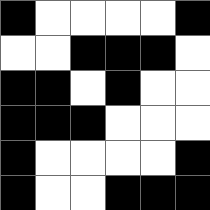[["black", "white", "white", "white", "white", "black"], ["white", "white", "black", "black", "black", "white"], ["black", "black", "white", "black", "white", "white"], ["black", "black", "black", "white", "white", "white"], ["black", "white", "white", "white", "white", "black"], ["black", "white", "white", "black", "black", "black"]]